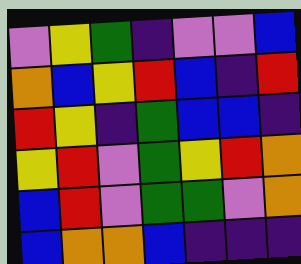[["violet", "yellow", "green", "indigo", "violet", "violet", "blue"], ["orange", "blue", "yellow", "red", "blue", "indigo", "red"], ["red", "yellow", "indigo", "green", "blue", "blue", "indigo"], ["yellow", "red", "violet", "green", "yellow", "red", "orange"], ["blue", "red", "violet", "green", "green", "violet", "orange"], ["blue", "orange", "orange", "blue", "indigo", "indigo", "indigo"]]